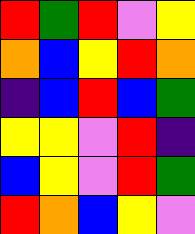[["red", "green", "red", "violet", "yellow"], ["orange", "blue", "yellow", "red", "orange"], ["indigo", "blue", "red", "blue", "green"], ["yellow", "yellow", "violet", "red", "indigo"], ["blue", "yellow", "violet", "red", "green"], ["red", "orange", "blue", "yellow", "violet"]]